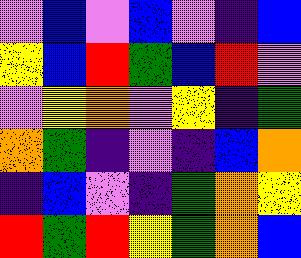[["violet", "blue", "violet", "blue", "violet", "indigo", "blue"], ["yellow", "blue", "red", "green", "blue", "red", "violet"], ["violet", "yellow", "orange", "violet", "yellow", "indigo", "green"], ["orange", "green", "indigo", "violet", "indigo", "blue", "orange"], ["indigo", "blue", "violet", "indigo", "green", "orange", "yellow"], ["red", "green", "red", "yellow", "green", "orange", "blue"]]